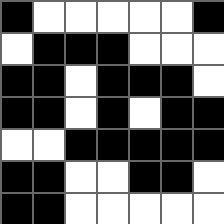[["black", "white", "white", "white", "white", "white", "black"], ["white", "black", "black", "black", "white", "white", "white"], ["black", "black", "white", "black", "black", "black", "white"], ["black", "black", "white", "black", "white", "black", "black"], ["white", "white", "black", "black", "black", "black", "black"], ["black", "black", "white", "white", "black", "black", "white"], ["black", "black", "white", "white", "white", "white", "white"]]